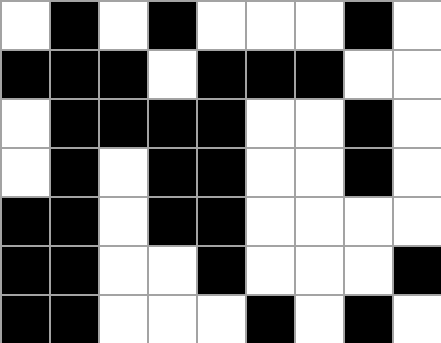[["white", "black", "white", "black", "white", "white", "white", "black", "white"], ["black", "black", "black", "white", "black", "black", "black", "white", "white"], ["white", "black", "black", "black", "black", "white", "white", "black", "white"], ["white", "black", "white", "black", "black", "white", "white", "black", "white"], ["black", "black", "white", "black", "black", "white", "white", "white", "white"], ["black", "black", "white", "white", "black", "white", "white", "white", "black"], ["black", "black", "white", "white", "white", "black", "white", "black", "white"]]